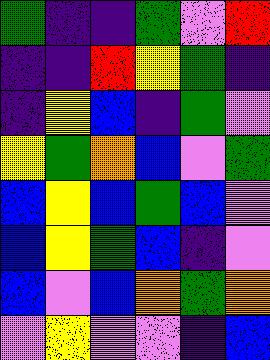[["green", "indigo", "indigo", "green", "violet", "red"], ["indigo", "indigo", "red", "yellow", "green", "indigo"], ["indigo", "yellow", "blue", "indigo", "green", "violet"], ["yellow", "green", "orange", "blue", "violet", "green"], ["blue", "yellow", "blue", "green", "blue", "violet"], ["blue", "yellow", "green", "blue", "indigo", "violet"], ["blue", "violet", "blue", "orange", "green", "orange"], ["violet", "yellow", "violet", "violet", "indigo", "blue"]]